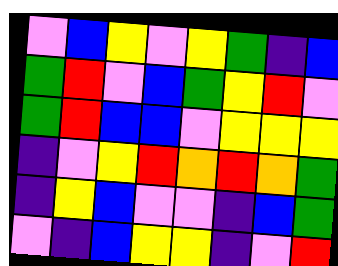[["violet", "blue", "yellow", "violet", "yellow", "green", "indigo", "blue"], ["green", "red", "violet", "blue", "green", "yellow", "red", "violet"], ["green", "red", "blue", "blue", "violet", "yellow", "yellow", "yellow"], ["indigo", "violet", "yellow", "red", "orange", "red", "orange", "green"], ["indigo", "yellow", "blue", "violet", "violet", "indigo", "blue", "green"], ["violet", "indigo", "blue", "yellow", "yellow", "indigo", "violet", "red"]]